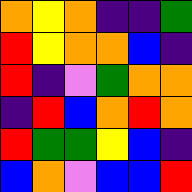[["orange", "yellow", "orange", "indigo", "indigo", "green"], ["red", "yellow", "orange", "orange", "blue", "indigo"], ["red", "indigo", "violet", "green", "orange", "orange"], ["indigo", "red", "blue", "orange", "red", "orange"], ["red", "green", "green", "yellow", "blue", "indigo"], ["blue", "orange", "violet", "blue", "blue", "red"]]